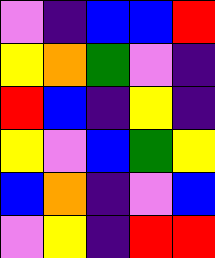[["violet", "indigo", "blue", "blue", "red"], ["yellow", "orange", "green", "violet", "indigo"], ["red", "blue", "indigo", "yellow", "indigo"], ["yellow", "violet", "blue", "green", "yellow"], ["blue", "orange", "indigo", "violet", "blue"], ["violet", "yellow", "indigo", "red", "red"]]